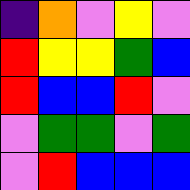[["indigo", "orange", "violet", "yellow", "violet"], ["red", "yellow", "yellow", "green", "blue"], ["red", "blue", "blue", "red", "violet"], ["violet", "green", "green", "violet", "green"], ["violet", "red", "blue", "blue", "blue"]]